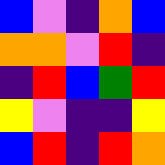[["blue", "violet", "indigo", "orange", "blue"], ["orange", "orange", "violet", "red", "indigo"], ["indigo", "red", "blue", "green", "red"], ["yellow", "violet", "indigo", "indigo", "yellow"], ["blue", "red", "indigo", "red", "orange"]]